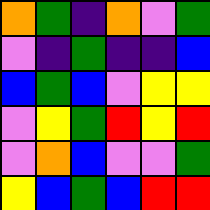[["orange", "green", "indigo", "orange", "violet", "green"], ["violet", "indigo", "green", "indigo", "indigo", "blue"], ["blue", "green", "blue", "violet", "yellow", "yellow"], ["violet", "yellow", "green", "red", "yellow", "red"], ["violet", "orange", "blue", "violet", "violet", "green"], ["yellow", "blue", "green", "blue", "red", "red"]]